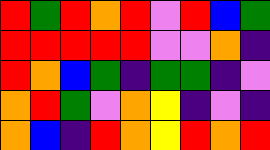[["red", "green", "red", "orange", "red", "violet", "red", "blue", "green"], ["red", "red", "red", "red", "red", "violet", "violet", "orange", "indigo"], ["red", "orange", "blue", "green", "indigo", "green", "green", "indigo", "violet"], ["orange", "red", "green", "violet", "orange", "yellow", "indigo", "violet", "indigo"], ["orange", "blue", "indigo", "red", "orange", "yellow", "red", "orange", "red"]]